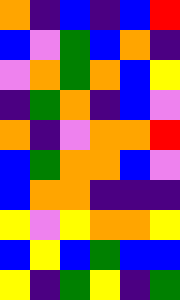[["orange", "indigo", "blue", "indigo", "blue", "red"], ["blue", "violet", "green", "blue", "orange", "indigo"], ["violet", "orange", "green", "orange", "blue", "yellow"], ["indigo", "green", "orange", "indigo", "blue", "violet"], ["orange", "indigo", "violet", "orange", "orange", "red"], ["blue", "green", "orange", "orange", "blue", "violet"], ["blue", "orange", "orange", "indigo", "indigo", "indigo"], ["yellow", "violet", "yellow", "orange", "orange", "yellow"], ["blue", "yellow", "blue", "green", "blue", "blue"], ["yellow", "indigo", "green", "yellow", "indigo", "green"]]